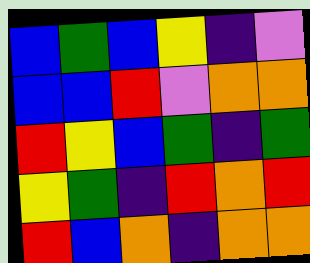[["blue", "green", "blue", "yellow", "indigo", "violet"], ["blue", "blue", "red", "violet", "orange", "orange"], ["red", "yellow", "blue", "green", "indigo", "green"], ["yellow", "green", "indigo", "red", "orange", "red"], ["red", "blue", "orange", "indigo", "orange", "orange"]]